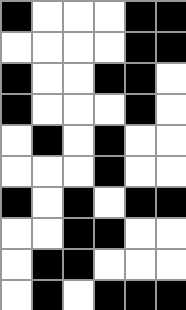[["black", "white", "white", "white", "black", "black"], ["white", "white", "white", "white", "black", "black"], ["black", "white", "white", "black", "black", "white"], ["black", "white", "white", "white", "black", "white"], ["white", "black", "white", "black", "white", "white"], ["white", "white", "white", "black", "white", "white"], ["black", "white", "black", "white", "black", "black"], ["white", "white", "black", "black", "white", "white"], ["white", "black", "black", "white", "white", "white"], ["white", "black", "white", "black", "black", "black"]]